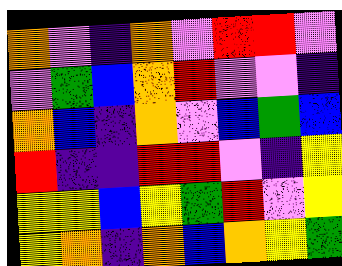[["orange", "violet", "indigo", "orange", "violet", "red", "red", "violet"], ["violet", "green", "blue", "orange", "red", "violet", "violet", "indigo"], ["orange", "blue", "indigo", "orange", "violet", "blue", "green", "blue"], ["red", "indigo", "indigo", "red", "red", "violet", "indigo", "yellow"], ["yellow", "yellow", "blue", "yellow", "green", "red", "violet", "yellow"], ["yellow", "orange", "indigo", "orange", "blue", "orange", "yellow", "green"]]